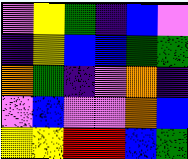[["violet", "yellow", "green", "indigo", "blue", "violet"], ["indigo", "yellow", "blue", "blue", "green", "green"], ["orange", "green", "indigo", "violet", "orange", "indigo"], ["violet", "blue", "violet", "violet", "orange", "blue"], ["yellow", "yellow", "red", "red", "blue", "green"]]